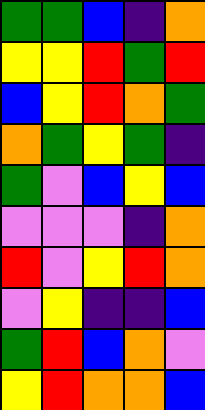[["green", "green", "blue", "indigo", "orange"], ["yellow", "yellow", "red", "green", "red"], ["blue", "yellow", "red", "orange", "green"], ["orange", "green", "yellow", "green", "indigo"], ["green", "violet", "blue", "yellow", "blue"], ["violet", "violet", "violet", "indigo", "orange"], ["red", "violet", "yellow", "red", "orange"], ["violet", "yellow", "indigo", "indigo", "blue"], ["green", "red", "blue", "orange", "violet"], ["yellow", "red", "orange", "orange", "blue"]]